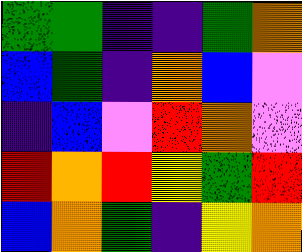[["green", "green", "indigo", "indigo", "green", "orange"], ["blue", "green", "indigo", "orange", "blue", "violet"], ["indigo", "blue", "violet", "red", "orange", "violet"], ["red", "orange", "red", "yellow", "green", "red"], ["blue", "orange", "green", "indigo", "yellow", "orange"]]